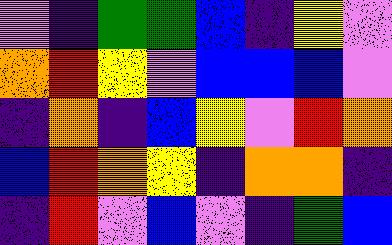[["violet", "indigo", "green", "green", "blue", "indigo", "yellow", "violet"], ["orange", "red", "yellow", "violet", "blue", "blue", "blue", "violet"], ["indigo", "orange", "indigo", "blue", "yellow", "violet", "red", "orange"], ["blue", "red", "orange", "yellow", "indigo", "orange", "orange", "indigo"], ["indigo", "red", "violet", "blue", "violet", "indigo", "green", "blue"]]